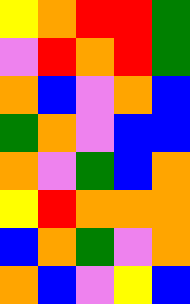[["yellow", "orange", "red", "red", "green"], ["violet", "red", "orange", "red", "green"], ["orange", "blue", "violet", "orange", "blue"], ["green", "orange", "violet", "blue", "blue"], ["orange", "violet", "green", "blue", "orange"], ["yellow", "red", "orange", "orange", "orange"], ["blue", "orange", "green", "violet", "orange"], ["orange", "blue", "violet", "yellow", "blue"]]